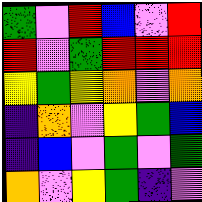[["green", "violet", "red", "blue", "violet", "red"], ["red", "violet", "green", "red", "red", "red"], ["yellow", "green", "yellow", "orange", "violet", "orange"], ["indigo", "orange", "violet", "yellow", "green", "blue"], ["indigo", "blue", "violet", "green", "violet", "green"], ["orange", "violet", "yellow", "green", "indigo", "violet"]]